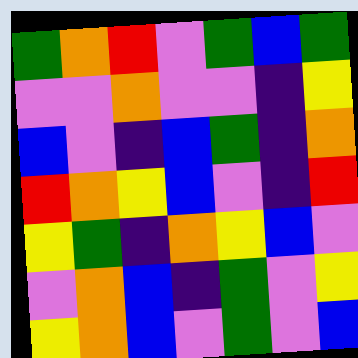[["green", "orange", "red", "violet", "green", "blue", "green"], ["violet", "violet", "orange", "violet", "violet", "indigo", "yellow"], ["blue", "violet", "indigo", "blue", "green", "indigo", "orange"], ["red", "orange", "yellow", "blue", "violet", "indigo", "red"], ["yellow", "green", "indigo", "orange", "yellow", "blue", "violet"], ["violet", "orange", "blue", "indigo", "green", "violet", "yellow"], ["yellow", "orange", "blue", "violet", "green", "violet", "blue"]]